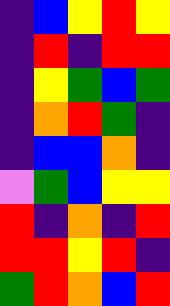[["indigo", "blue", "yellow", "red", "yellow"], ["indigo", "red", "indigo", "red", "red"], ["indigo", "yellow", "green", "blue", "green"], ["indigo", "orange", "red", "green", "indigo"], ["indigo", "blue", "blue", "orange", "indigo"], ["violet", "green", "blue", "yellow", "yellow"], ["red", "indigo", "orange", "indigo", "red"], ["red", "red", "yellow", "red", "indigo"], ["green", "red", "orange", "blue", "red"]]